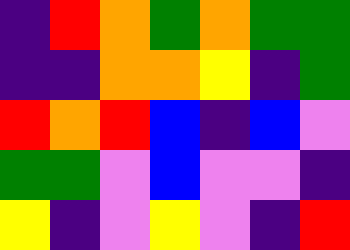[["indigo", "red", "orange", "green", "orange", "green", "green"], ["indigo", "indigo", "orange", "orange", "yellow", "indigo", "green"], ["red", "orange", "red", "blue", "indigo", "blue", "violet"], ["green", "green", "violet", "blue", "violet", "violet", "indigo"], ["yellow", "indigo", "violet", "yellow", "violet", "indigo", "red"]]